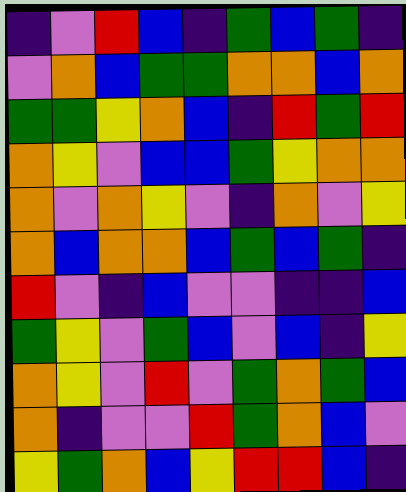[["indigo", "violet", "red", "blue", "indigo", "green", "blue", "green", "indigo"], ["violet", "orange", "blue", "green", "green", "orange", "orange", "blue", "orange"], ["green", "green", "yellow", "orange", "blue", "indigo", "red", "green", "red"], ["orange", "yellow", "violet", "blue", "blue", "green", "yellow", "orange", "orange"], ["orange", "violet", "orange", "yellow", "violet", "indigo", "orange", "violet", "yellow"], ["orange", "blue", "orange", "orange", "blue", "green", "blue", "green", "indigo"], ["red", "violet", "indigo", "blue", "violet", "violet", "indigo", "indigo", "blue"], ["green", "yellow", "violet", "green", "blue", "violet", "blue", "indigo", "yellow"], ["orange", "yellow", "violet", "red", "violet", "green", "orange", "green", "blue"], ["orange", "indigo", "violet", "violet", "red", "green", "orange", "blue", "violet"], ["yellow", "green", "orange", "blue", "yellow", "red", "red", "blue", "indigo"]]